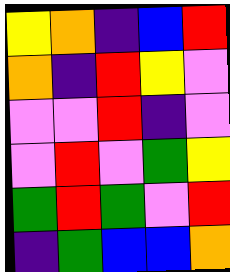[["yellow", "orange", "indigo", "blue", "red"], ["orange", "indigo", "red", "yellow", "violet"], ["violet", "violet", "red", "indigo", "violet"], ["violet", "red", "violet", "green", "yellow"], ["green", "red", "green", "violet", "red"], ["indigo", "green", "blue", "blue", "orange"]]